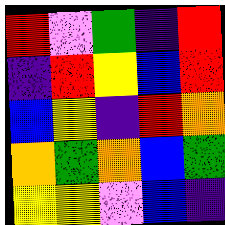[["red", "violet", "green", "indigo", "red"], ["indigo", "red", "yellow", "blue", "red"], ["blue", "yellow", "indigo", "red", "orange"], ["orange", "green", "orange", "blue", "green"], ["yellow", "yellow", "violet", "blue", "indigo"]]